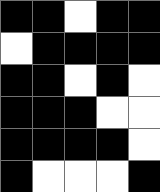[["black", "black", "white", "black", "black"], ["white", "black", "black", "black", "black"], ["black", "black", "white", "black", "white"], ["black", "black", "black", "white", "white"], ["black", "black", "black", "black", "white"], ["black", "white", "white", "white", "black"]]